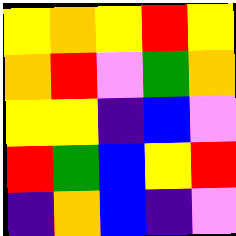[["yellow", "orange", "yellow", "red", "yellow"], ["orange", "red", "violet", "green", "orange"], ["yellow", "yellow", "indigo", "blue", "violet"], ["red", "green", "blue", "yellow", "red"], ["indigo", "orange", "blue", "indigo", "violet"]]